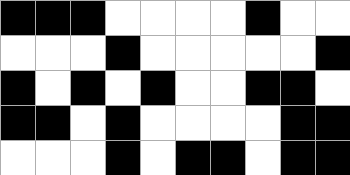[["black", "black", "black", "white", "white", "white", "white", "black", "white", "white"], ["white", "white", "white", "black", "white", "white", "white", "white", "white", "black"], ["black", "white", "black", "white", "black", "white", "white", "black", "black", "white"], ["black", "black", "white", "black", "white", "white", "white", "white", "black", "black"], ["white", "white", "white", "black", "white", "black", "black", "white", "black", "black"]]